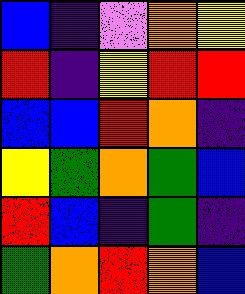[["blue", "indigo", "violet", "orange", "yellow"], ["red", "indigo", "yellow", "red", "red"], ["blue", "blue", "red", "orange", "indigo"], ["yellow", "green", "orange", "green", "blue"], ["red", "blue", "indigo", "green", "indigo"], ["green", "orange", "red", "orange", "blue"]]